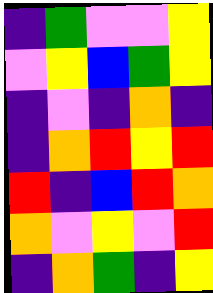[["indigo", "green", "violet", "violet", "yellow"], ["violet", "yellow", "blue", "green", "yellow"], ["indigo", "violet", "indigo", "orange", "indigo"], ["indigo", "orange", "red", "yellow", "red"], ["red", "indigo", "blue", "red", "orange"], ["orange", "violet", "yellow", "violet", "red"], ["indigo", "orange", "green", "indigo", "yellow"]]